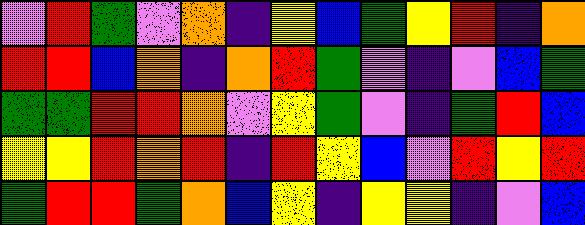[["violet", "red", "green", "violet", "orange", "indigo", "yellow", "blue", "green", "yellow", "red", "indigo", "orange"], ["red", "red", "blue", "orange", "indigo", "orange", "red", "green", "violet", "indigo", "violet", "blue", "green"], ["green", "green", "red", "red", "orange", "violet", "yellow", "green", "violet", "indigo", "green", "red", "blue"], ["yellow", "yellow", "red", "orange", "red", "indigo", "red", "yellow", "blue", "violet", "red", "yellow", "red"], ["green", "red", "red", "green", "orange", "blue", "yellow", "indigo", "yellow", "yellow", "indigo", "violet", "blue"]]